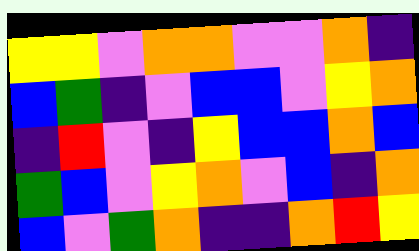[["yellow", "yellow", "violet", "orange", "orange", "violet", "violet", "orange", "indigo"], ["blue", "green", "indigo", "violet", "blue", "blue", "violet", "yellow", "orange"], ["indigo", "red", "violet", "indigo", "yellow", "blue", "blue", "orange", "blue"], ["green", "blue", "violet", "yellow", "orange", "violet", "blue", "indigo", "orange"], ["blue", "violet", "green", "orange", "indigo", "indigo", "orange", "red", "yellow"]]